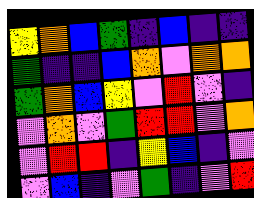[["yellow", "orange", "blue", "green", "indigo", "blue", "indigo", "indigo"], ["green", "indigo", "indigo", "blue", "orange", "violet", "orange", "orange"], ["green", "orange", "blue", "yellow", "violet", "red", "violet", "indigo"], ["violet", "orange", "violet", "green", "red", "red", "violet", "orange"], ["violet", "red", "red", "indigo", "yellow", "blue", "indigo", "violet"], ["violet", "blue", "indigo", "violet", "green", "indigo", "violet", "red"]]